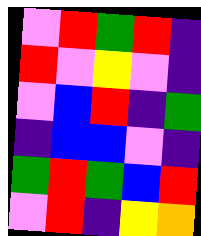[["violet", "red", "green", "red", "indigo"], ["red", "violet", "yellow", "violet", "indigo"], ["violet", "blue", "red", "indigo", "green"], ["indigo", "blue", "blue", "violet", "indigo"], ["green", "red", "green", "blue", "red"], ["violet", "red", "indigo", "yellow", "orange"]]